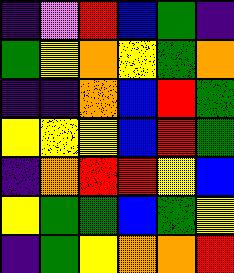[["indigo", "violet", "red", "blue", "green", "indigo"], ["green", "yellow", "orange", "yellow", "green", "orange"], ["indigo", "indigo", "orange", "blue", "red", "green"], ["yellow", "yellow", "yellow", "blue", "red", "green"], ["indigo", "orange", "red", "red", "yellow", "blue"], ["yellow", "green", "green", "blue", "green", "yellow"], ["indigo", "green", "yellow", "orange", "orange", "red"]]